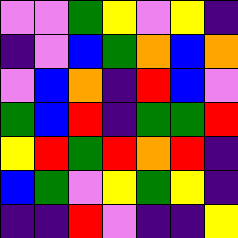[["violet", "violet", "green", "yellow", "violet", "yellow", "indigo"], ["indigo", "violet", "blue", "green", "orange", "blue", "orange"], ["violet", "blue", "orange", "indigo", "red", "blue", "violet"], ["green", "blue", "red", "indigo", "green", "green", "red"], ["yellow", "red", "green", "red", "orange", "red", "indigo"], ["blue", "green", "violet", "yellow", "green", "yellow", "indigo"], ["indigo", "indigo", "red", "violet", "indigo", "indigo", "yellow"]]